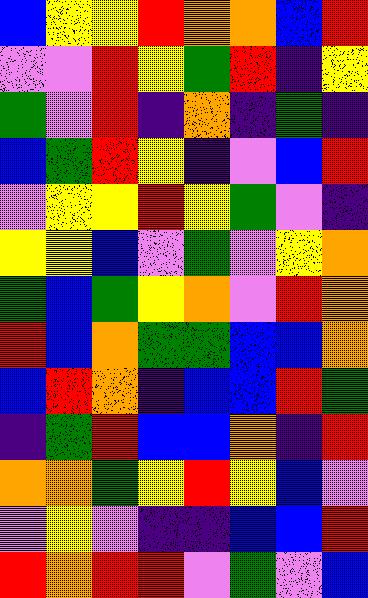[["blue", "yellow", "yellow", "red", "orange", "orange", "blue", "red"], ["violet", "violet", "red", "yellow", "green", "red", "indigo", "yellow"], ["green", "violet", "red", "indigo", "orange", "indigo", "green", "indigo"], ["blue", "green", "red", "yellow", "indigo", "violet", "blue", "red"], ["violet", "yellow", "yellow", "red", "yellow", "green", "violet", "indigo"], ["yellow", "yellow", "blue", "violet", "green", "violet", "yellow", "orange"], ["green", "blue", "green", "yellow", "orange", "violet", "red", "orange"], ["red", "blue", "orange", "green", "green", "blue", "blue", "orange"], ["blue", "red", "orange", "indigo", "blue", "blue", "red", "green"], ["indigo", "green", "red", "blue", "blue", "orange", "indigo", "red"], ["orange", "orange", "green", "yellow", "red", "yellow", "blue", "violet"], ["violet", "yellow", "violet", "indigo", "indigo", "blue", "blue", "red"], ["red", "orange", "red", "red", "violet", "green", "violet", "blue"]]